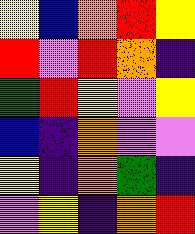[["yellow", "blue", "orange", "red", "yellow"], ["red", "violet", "red", "orange", "indigo"], ["green", "red", "yellow", "violet", "yellow"], ["blue", "indigo", "orange", "violet", "violet"], ["yellow", "indigo", "orange", "green", "indigo"], ["violet", "yellow", "indigo", "orange", "red"]]